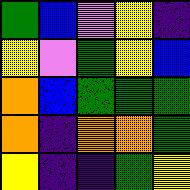[["green", "blue", "violet", "yellow", "indigo"], ["yellow", "violet", "green", "yellow", "blue"], ["orange", "blue", "green", "green", "green"], ["orange", "indigo", "orange", "orange", "green"], ["yellow", "indigo", "indigo", "green", "yellow"]]